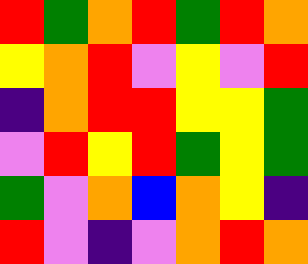[["red", "green", "orange", "red", "green", "red", "orange"], ["yellow", "orange", "red", "violet", "yellow", "violet", "red"], ["indigo", "orange", "red", "red", "yellow", "yellow", "green"], ["violet", "red", "yellow", "red", "green", "yellow", "green"], ["green", "violet", "orange", "blue", "orange", "yellow", "indigo"], ["red", "violet", "indigo", "violet", "orange", "red", "orange"]]